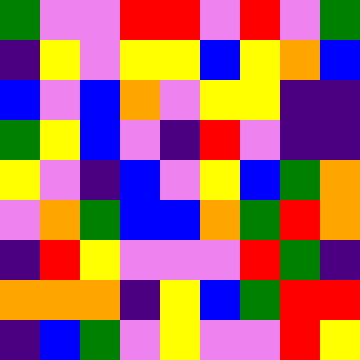[["green", "violet", "violet", "red", "red", "violet", "red", "violet", "green"], ["indigo", "yellow", "violet", "yellow", "yellow", "blue", "yellow", "orange", "blue"], ["blue", "violet", "blue", "orange", "violet", "yellow", "yellow", "indigo", "indigo"], ["green", "yellow", "blue", "violet", "indigo", "red", "violet", "indigo", "indigo"], ["yellow", "violet", "indigo", "blue", "violet", "yellow", "blue", "green", "orange"], ["violet", "orange", "green", "blue", "blue", "orange", "green", "red", "orange"], ["indigo", "red", "yellow", "violet", "violet", "violet", "red", "green", "indigo"], ["orange", "orange", "orange", "indigo", "yellow", "blue", "green", "red", "red"], ["indigo", "blue", "green", "violet", "yellow", "violet", "violet", "red", "yellow"]]